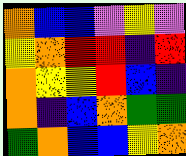[["orange", "blue", "blue", "violet", "yellow", "violet"], ["yellow", "orange", "red", "red", "indigo", "red"], ["orange", "yellow", "yellow", "red", "blue", "indigo"], ["orange", "indigo", "blue", "orange", "green", "green"], ["green", "orange", "blue", "blue", "yellow", "orange"]]